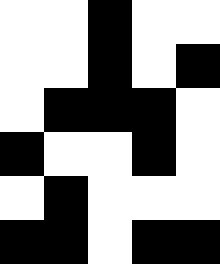[["white", "white", "black", "white", "white"], ["white", "white", "black", "white", "black"], ["white", "black", "black", "black", "white"], ["black", "white", "white", "black", "white"], ["white", "black", "white", "white", "white"], ["black", "black", "white", "black", "black"]]